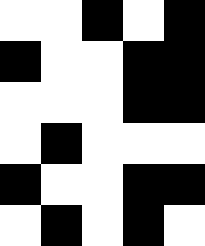[["white", "white", "black", "white", "black"], ["black", "white", "white", "black", "black"], ["white", "white", "white", "black", "black"], ["white", "black", "white", "white", "white"], ["black", "white", "white", "black", "black"], ["white", "black", "white", "black", "white"]]